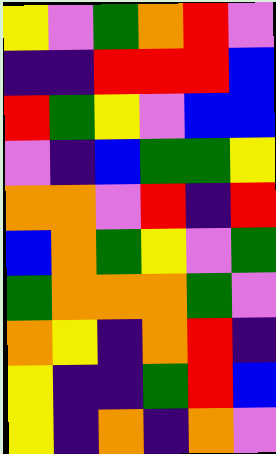[["yellow", "violet", "green", "orange", "red", "violet"], ["indigo", "indigo", "red", "red", "red", "blue"], ["red", "green", "yellow", "violet", "blue", "blue"], ["violet", "indigo", "blue", "green", "green", "yellow"], ["orange", "orange", "violet", "red", "indigo", "red"], ["blue", "orange", "green", "yellow", "violet", "green"], ["green", "orange", "orange", "orange", "green", "violet"], ["orange", "yellow", "indigo", "orange", "red", "indigo"], ["yellow", "indigo", "indigo", "green", "red", "blue"], ["yellow", "indigo", "orange", "indigo", "orange", "violet"]]